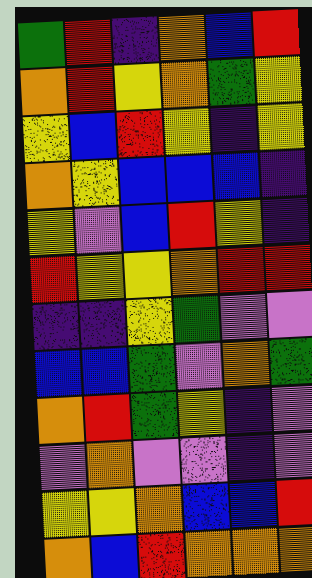[["green", "red", "indigo", "orange", "blue", "red"], ["orange", "red", "yellow", "orange", "green", "yellow"], ["yellow", "blue", "red", "yellow", "indigo", "yellow"], ["orange", "yellow", "blue", "blue", "blue", "indigo"], ["yellow", "violet", "blue", "red", "yellow", "indigo"], ["red", "yellow", "yellow", "orange", "red", "red"], ["indigo", "indigo", "yellow", "green", "violet", "violet"], ["blue", "blue", "green", "violet", "orange", "green"], ["orange", "red", "green", "yellow", "indigo", "violet"], ["violet", "orange", "violet", "violet", "indigo", "violet"], ["yellow", "yellow", "orange", "blue", "blue", "red"], ["orange", "blue", "red", "orange", "orange", "orange"]]